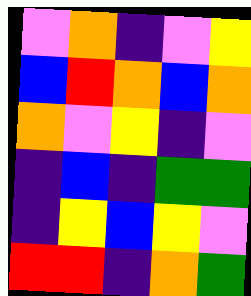[["violet", "orange", "indigo", "violet", "yellow"], ["blue", "red", "orange", "blue", "orange"], ["orange", "violet", "yellow", "indigo", "violet"], ["indigo", "blue", "indigo", "green", "green"], ["indigo", "yellow", "blue", "yellow", "violet"], ["red", "red", "indigo", "orange", "green"]]